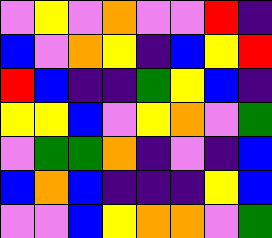[["violet", "yellow", "violet", "orange", "violet", "violet", "red", "indigo"], ["blue", "violet", "orange", "yellow", "indigo", "blue", "yellow", "red"], ["red", "blue", "indigo", "indigo", "green", "yellow", "blue", "indigo"], ["yellow", "yellow", "blue", "violet", "yellow", "orange", "violet", "green"], ["violet", "green", "green", "orange", "indigo", "violet", "indigo", "blue"], ["blue", "orange", "blue", "indigo", "indigo", "indigo", "yellow", "blue"], ["violet", "violet", "blue", "yellow", "orange", "orange", "violet", "green"]]